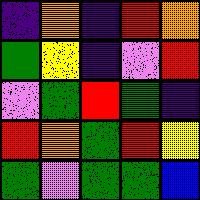[["indigo", "orange", "indigo", "red", "orange"], ["green", "yellow", "indigo", "violet", "red"], ["violet", "green", "red", "green", "indigo"], ["red", "orange", "green", "red", "yellow"], ["green", "violet", "green", "green", "blue"]]